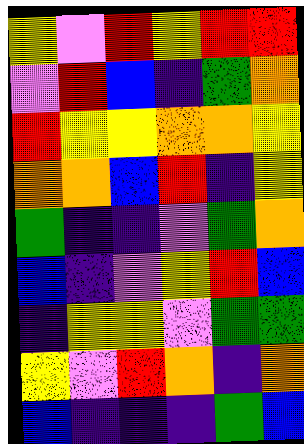[["yellow", "violet", "red", "yellow", "red", "red"], ["violet", "red", "blue", "indigo", "green", "orange"], ["red", "yellow", "yellow", "orange", "orange", "yellow"], ["orange", "orange", "blue", "red", "indigo", "yellow"], ["green", "indigo", "indigo", "violet", "green", "orange"], ["blue", "indigo", "violet", "yellow", "red", "blue"], ["indigo", "yellow", "yellow", "violet", "green", "green"], ["yellow", "violet", "red", "orange", "indigo", "orange"], ["blue", "indigo", "indigo", "indigo", "green", "blue"]]